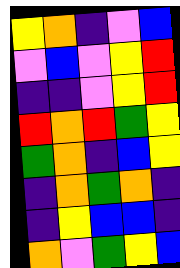[["yellow", "orange", "indigo", "violet", "blue"], ["violet", "blue", "violet", "yellow", "red"], ["indigo", "indigo", "violet", "yellow", "red"], ["red", "orange", "red", "green", "yellow"], ["green", "orange", "indigo", "blue", "yellow"], ["indigo", "orange", "green", "orange", "indigo"], ["indigo", "yellow", "blue", "blue", "indigo"], ["orange", "violet", "green", "yellow", "blue"]]